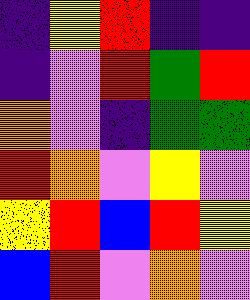[["indigo", "yellow", "red", "indigo", "indigo"], ["indigo", "violet", "red", "green", "red"], ["orange", "violet", "indigo", "green", "green"], ["red", "orange", "violet", "yellow", "violet"], ["yellow", "red", "blue", "red", "yellow"], ["blue", "red", "violet", "orange", "violet"]]